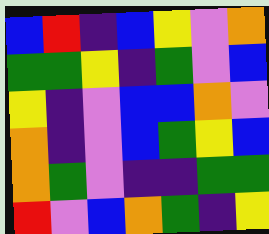[["blue", "red", "indigo", "blue", "yellow", "violet", "orange"], ["green", "green", "yellow", "indigo", "green", "violet", "blue"], ["yellow", "indigo", "violet", "blue", "blue", "orange", "violet"], ["orange", "indigo", "violet", "blue", "green", "yellow", "blue"], ["orange", "green", "violet", "indigo", "indigo", "green", "green"], ["red", "violet", "blue", "orange", "green", "indigo", "yellow"]]